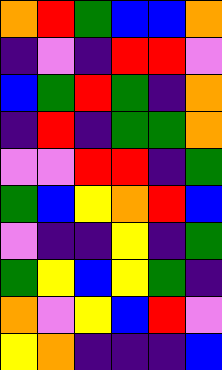[["orange", "red", "green", "blue", "blue", "orange"], ["indigo", "violet", "indigo", "red", "red", "violet"], ["blue", "green", "red", "green", "indigo", "orange"], ["indigo", "red", "indigo", "green", "green", "orange"], ["violet", "violet", "red", "red", "indigo", "green"], ["green", "blue", "yellow", "orange", "red", "blue"], ["violet", "indigo", "indigo", "yellow", "indigo", "green"], ["green", "yellow", "blue", "yellow", "green", "indigo"], ["orange", "violet", "yellow", "blue", "red", "violet"], ["yellow", "orange", "indigo", "indigo", "indigo", "blue"]]